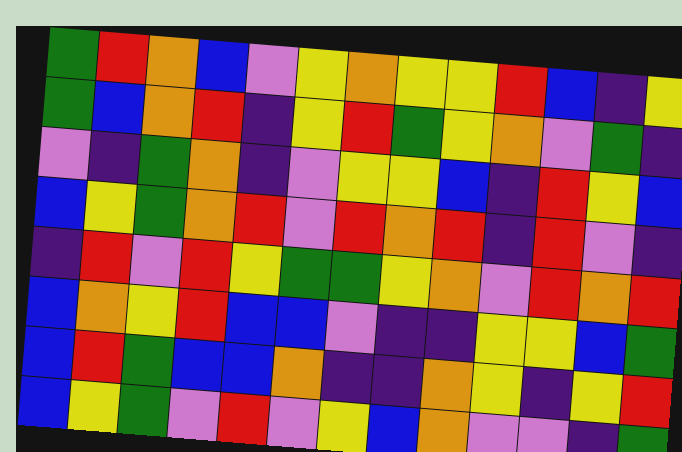[["green", "red", "orange", "blue", "violet", "yellow", "orange", "yellow", "yellow", "red", "blue", "indigo", "yellow"], ["green", "blue", "orange", "red", "indigo", "yellow", "red", "green", "yellow", "orange", "violet", "green", "indigo"], ["violet", "indigo", "green", "orange", "indigo", "violet", "yellow", "yellow", "blue", "indigo", "red", "yellow", "blue"], ["blue", "yellow", "green", "orange", "red", "violet", "red", "orange", "red", "indigo", "red", "violet", "indigo"], ["indigo", "red", "violet", "red", "yellow", "green", "green", "yellow", "orange", "violet", "red", "orange", "red"], ["blue", "orange", "yellow", "red", "blue", "blue", "violet", "indigo", "indigo", "yellow", "yellow", "blue", "green"], ["blue", "red", "green", "blue", "blue", "orange", "indigo", "indigo", "orange", "yellow", "indigo", "yellow", "red"], ["blue", "yellow", "green", "violet", "red", "violet", "yellow", "blue", "orange", "violet", "violet", "indigo", "green"]]